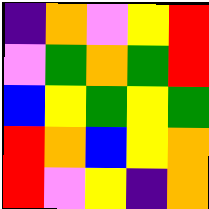[["indigo", "orange", "violet", "yellow", "red"], ["violet", "green", "orange", "green", "red"], ["blue", "yellow", "green", "yellow", "green"], ["red", "orange", "blue", "yellow", "orange"], ["red", "violet", "yellow", "indigo", "orange"]]